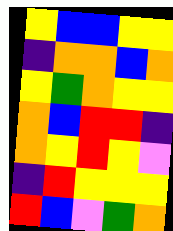[["yellow", "blue", "blue", "yellow", "yellow"], ["indigo", "orange", "orange", "blue", "orange"], ["yellow", "green", "orange", "yellow", "yellow"], ["orange", "blue", "red", "red", "indigo"], ["orange", "yellow", "red", "yellow", "violet"], ["indigo", "red", "yellow", "yellow", "yellow"], ["red", "blue", "violet", "green", "orange"]]